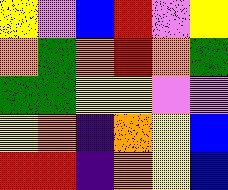[["yellow", "violet", "blue", "red", "violet", "yellow"], ["orange", "green", "orange", "red", "orange", "green"], ["green", "green", "yellow", "yellow", "violet", "violet"], ["yellow", "orange", "indigo", "orange", "yellow", "blue"], ["red", "red", "indigo", "orange", "yellow", "blue"]]